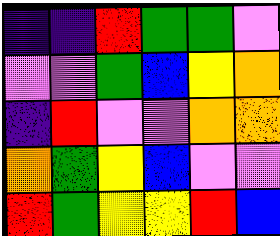[["indigo", "indigo", "red", "green", "green", "violet"], ["violet", "violet", "green", "blue", "yellow", "orange"], ["indigo", "red", "violet", "violet", "orange", "orange"], ["orange", "green", "yellow", "blue", "violet", "violet"], ["red", "green", "yellow", "yellow", "red", "blue"]]